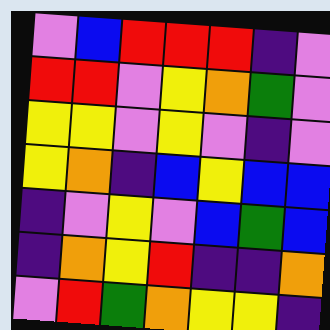[["violet", "blue", "red", "red", "red", "indigo", "violet"], ["red", "red", "violet", "yellow", "orange", "green", "violet"], ["yellow", "yellow", "violet", "yellow", "violet", "indigo", "violet"], ["yellow", "orange", "indigo", "blue", "yellow", "blue", "blue"], ["indigo", "violet", "yellow", "violet", "blue", "green", "blue"], ["indigo", "orange", "yellow", "red", "indigo", "indigo", "orange"], ["violet", "red", "green", "orange", "yellow", "yellow", "indigo"]]